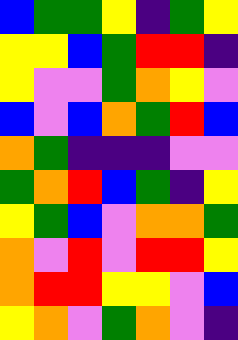[["blue", "green", "green", "yellow", "indigo", "green", "yellow"], ["yellow", "yellow", "blue", "green", "red", "red", "indigo"], ["yellow", "violet", "violet", "green", "orange", "yellow", "violet"], ["blue", "violet", "blue", "orange", "green", "red", "blue"], ["orange", "green", "indigo", "indigo", "indigo", "violet", "violet"], ["green", "orange", "red", "blue", "green", "indigo", "yellow"], ["yellow", "green", "blue", "violet", "orange", "orange", "green"], ["orange", "violet", "red", "violet", "red", "red", "yellow"], ["orange", "red", "red", "yellow", "yellow", "violet", "blue"], ["yellow", "orange", "violet", "green", "orange", "violet", "indigo"]]